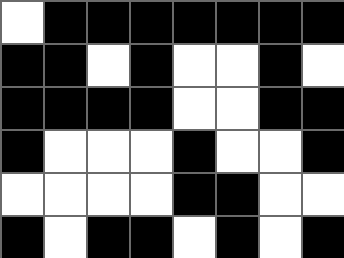[["white", "black", "black", "black", "black", "black", "black", "black"], ["black", "black", "white", "black", "white", "white", "black", "white"], ["black", "black", "black", "black", "white", "white", "black", "black"], ["black", "white", "white", "white", "black", "white", "white", "black"], ["white", "white", "white", "white", "black", "black", "white", "white"], ["black", "white", "black", "black", "white", "black", "white", "black"]]